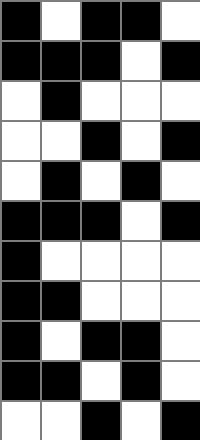[["black", "white", "black", "black", "white"], ["black", "black", "black", "white", "black"], ["white", "black", "white", "white", "white"], ["white", "white", "black", "white", "black"], ["white", "black", "white", "black", "white"], ["black", "black", "black", "white", "black"], ["black", "white", "white", "white", "white"], ["black", "black", "white", "white", "white"], ["black", "white", "black", "black", "white"], ["black", "black", "white", "black", "white"], ["white", "white", "black", "white", "black"]]